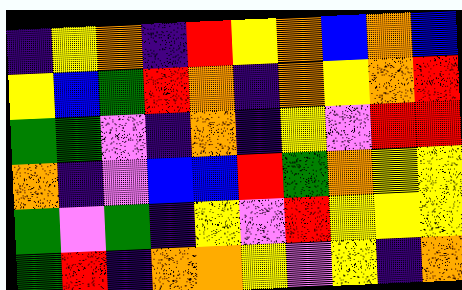[["indigo", "yellow", "orange", "indigo", "red", "yellow", "orange", "blue", "orange", "blue"], ["yellow", "blue", "green", "red", "orange", "indigo", "orange", "yellow", "orange", "red"], ["green", "green", "violet", "indigo", "orange", "indigo", "yellow", "violet", "red", "red"], ["orange", "indigo", "violet", "blue", "blue", "red", "green", "orange", "yellow", "yellow"], ["green", "violet", "green", "indigo", "yellow", "violet", "red", "yellow", "yellow", "yellow"], ["green", "red", "indigo", "orange", "orange", "yellow", "violet", "yellow", "indigo", "orange"]]